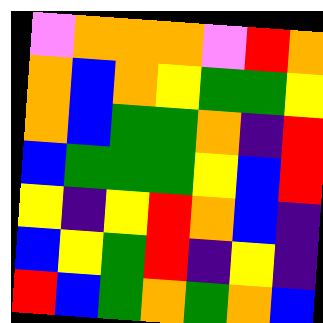[["violet", "orange", "orange", "orange", "violet", "red", "orange"], ["orange", "blue", "orange", "yellow", "green", "green", "yellow"], ["orange", "blue", "green", "green", "orange", "indigo", "red"], ["blue", "green", "green", "green", "yellow", "blue", "red"], ["yellow", "indigo", "yellow", "red", "orange", "blue", "indigo"], ["blue", "yellow", "green", "red", "indigo", "yellow", "indigo"], ["red", "blue", "green", "orange", "green", "orange", "blue"]]